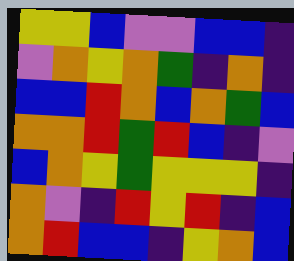[["yellow", "yellow", "blue", "violet", "violet", "blue", "blue", "indigo"], ["violet", "orange", "yellow", "orange", "green", "indigo", "orange", "indigo"], ["blue", "blue", "red", "orange", "blue", "orange", "green", "blue"], ["orange", "orange", "red", "green", "red", "blue", "indigo", "violet"], ["blue", "orange", "yellow", "green", "yellow", "yellow", "yellow", "indigo"], ["orange", "violet", "indigo", "red", "yellow", "red", "indigo", "blue"], ["orange", "red", "blue", "blue", "indigo", "yellow", "orange", "blue"]]